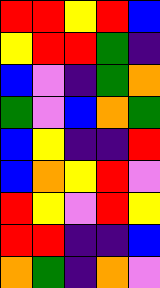[["red", "red", "yellow", "red", "blue"], ["yellow", "red", "red", "green", "indigo"], ["blue", "violet", "indigo", "green", "orange"], ["green", "violet", "blue", "orange", "green"], ["blue", "yellow", "indigo", "indigo", "red"], ["blue", "orange", "yellow", "red", "violet"], ["red", "yellow", "violet", "red", "yellow"], ["red", "red", "indigo", "indigo", "blue"], ["orange", "green", "indigo", "orange", "violet"]]